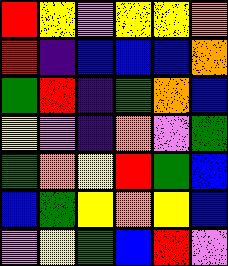[["red", "yellow", "violet", "yellow", "yellow", "orange"], ["red", "indigo", "blue", "blue", "blue", "orange"], ["green", "red", "indigo", "green", "orange", "blue"], ["yellow", "violet", "indigo", "orange", "violet", "green"], ["green", "orange", "yellow", "red", "green", "blue"], ["blue", "green", "yellow", "orange", "yellow", "blue"], ["violet", "yellow", "green", "blue", "red", "violet"]]